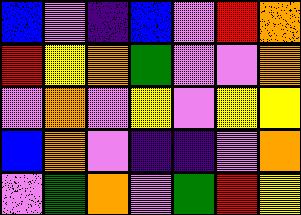[["blue", "violet", "indigo", "blue", "violet", "red", "orange"], ["red", "yellow", "orange", "green", "violet", "violet", "orange"], ["violet", "orange", "violet", "yellow", "violet", "yellow", "yellow"], ["blue", "orange", "violet", "indigo", "indigo", "violet", "orange"], ["violet", "green", "orange", "violet", "green", "red", "yellow"]]